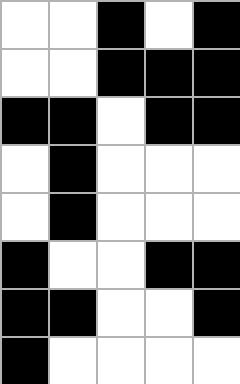[["white", "white", "black", "white", "black"], ["white", "white", "black", "black", "black"], ["black", "black", "white", "black", "black"], ["white", "black", "white", "white", "white"], ["white", "black", "white", "white", "white"], ["black", "white", "white", "black", "black"], ["black", "black", "white", "white", "black"], ["black", "white", "white", "white", "white"]]